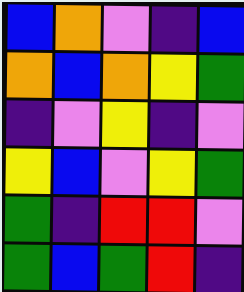[["blue", "orange", "violet", "indigo", "blue"], ["orange", "blue", "orange", "yellow", "green"], ["indigo", "violet", "yellow", "indigo", "violet"], ["yellow", "blue", "violet", "yellow", "green"], ["green", "indigo", "red", "red", "violet"], ["green", "blue", "green", "red", "indigo"]]